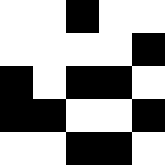[["white", "white", "black", "white", "white"], ["white", "white", "white", "white", "black"], ["black", "white", "black", "black", "white"], ["black", "black", "white", "white", "black"], ["white", "white", "black", "black", "white"]]